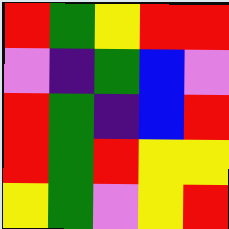[["red", "green", "yellow", "red", "red"], ["violet", "indigo", "green", "blue", "violet"], ["red", "green", "indigo", "blue", "red"], ["red", "green", "red", "yellow", "yellow"], ["yellow", "green", "violet", "yellow", "red"]]